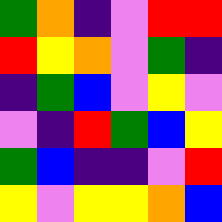[["green", "orange", "indigo", "violet", "red", "red"], ["red", "yellow", "orange", "violet", "green", "indigo"], ["indigo", "green", "blue", "violet", "yellow", "violet"], ["violet", "indigo", "red", "green", "blue", "yellow"], ["green", "blue", "indigo", "indigo", "violet", "red"], ["yellow", "violet", "yellow", "yellow", "orange", "blue"]]